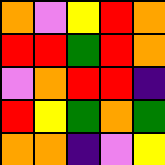[["orange", "violet", "yellow", "red", "orange"], ["red", "red", "green", "red", "orange"], ["violet", "orange", "red", "red", "indigo"], ["red", "yellow", "green", "orange", "green"], ["orange", "orange", "indigo", "violet", "yellow"]]